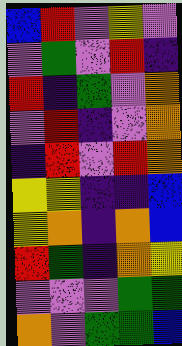[["blue", "red", "violet", "yellow", "violet"], ["violet", "green", "violet", "red", "indigo"], ["red", "indigo", "green", "violet", "orange"], ["violet", "red", "indigo", "violet", "orange"], ["indigo", "red", "violet", "red", "orange"], ["yellow", "yellow", "indigo", "indigo", "blue"], ["yellow", "orange", "indigo", "orange", "blue"], ["red", "green", "indigo", "orange", "yellow"], ["violet", "violet", "violet", "green", "green"], ["orange", "violet", "green", "green", "blue"]]